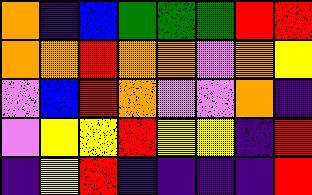[["orange", "indigo", "blue", "green", "green", "green", "red", "red"], ["orange", "orange", "red", "orange", "orange", "violet", "orange", "yellow"], ["violet", "blue", "red", "orange", "violet", "violet", "orange", "indigo"], ["violet", "yellow", "yellow", "red", "yellow", "yellow", "indigo", "red"], ["indigo", "yellow", "red", "indigo", "indigo", "indigo", "indigo", "red"]]